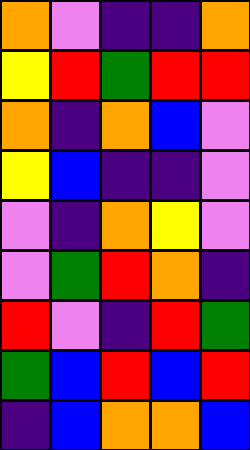[["orange", "violet", "indigo", "indigo", "orange"], ["yellow", "red", "green", "red", "red"], ["orange", "indigo", "orange", "blue", "violet"], ["yellow", "blue", "indigo", "indigo", "violet"], ["violet", "indigo", "orange", "yellow", "violet"], ["violet", "green", "red", "orange", "indigo"], ["red", "violet", "indigo", "red", "green"], ["green", "blue", "red", "blue", "red"], ["indigo", "blue", "orange", "orange", "blue"]]